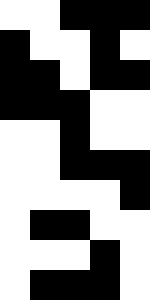[["white", "white", "black", "black", "black"], ["black", "white", "white", "black", "white"], ["black", "black", "white", "black", "black"], ["black", "black", "black", "white", "white"], ["white", "white", "black", "white", "white"], ["white", "white", "black", "black", "black"], ["white", "white", "white", "white", "black"], ["white", "black", "black", "white", "white"], ["white", "white", "white", "black", "white"], ["white", "black", "black", "black", "white"]]